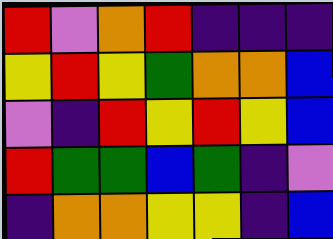[["red", "violet", "orange", "red", "indigo", "indigo", "indigo"], ["yellow", "red", "yellow", "green", "orange", "orange", "blue"], ["violet", "indigo", "red", "yellow", "red", "yellow", "blue"], ["red", "green", "green", "blue", "green", "indigo", "violet"], ["indigo", "orange", "orange", "yellow", "yellow", "indigo", "blue"]]